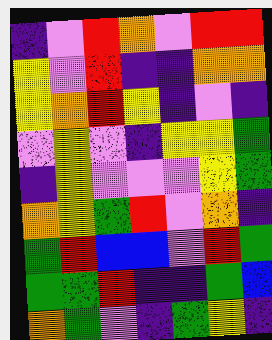[["indigo", "violet", "red", "orange", "violet", "red", "red"], ["yellow", "violet", "red", "indigo", "indigo", "orange", "orange"], ["yellow", "orange", "red", "yellow", "indigo", "violet", "indigo"], ["violet", "yellow", "violet", "indigo", "yellow", "yellow", "green"], ["indigo", "yellow", "violet", "violet", "violet", "yellow", "green"], ["orange", "yellow", "green", "red", "violet", "orange", "indigo"], ["green", "red", "blue", "blue", "violet", "red", "green"], ["green", "green", "red", "indigo", "indigo", "green", "blue"], ["orange", "green", "violet", "indigo", "green", "yellow", "indigo"]]